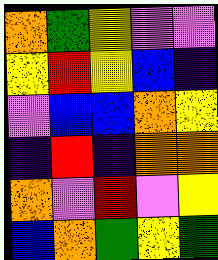[["orange", "green", "yellow", "violet", "violet"], ["yellow", "red", "yellow", "blue", "indigo"], ["violet", "blue", "blue", "orange", "yellow"], ["indigo", "red", "indigo", "orange", "orange"], ["orange", "violet", "red", "violet", "yellow"], ["blue", "orange", "green", "yellow", "green"]]